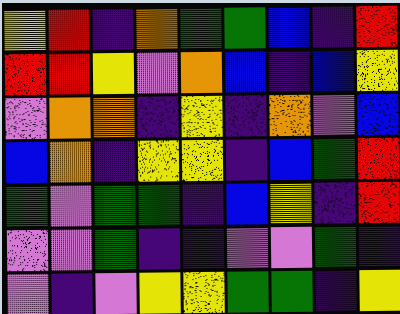[["yellow", "red", "indigo", "orange", "green", "green", "blue", "indigo", "red"], ["red", "red", "yellow", "violet", "orange", "blue", "indigo", "blue", "yellow"], ["violet", "orange", "orange", "indigo", "yellow", "indigo", "orange", "violet", "blue"], ["blue", "orange", "indigo", "yellow", "yellow", "indigo", "blue", "green", "red"], ["green", "violet", "green", "green", "indigo", "blue", "yellow", "indigo", "red"], ["violet", "violet", "green", "indigo", "indigo", "violet", "violet", "green", "indigo"], ["violet", "indigo", "violet", "yellow", "yellow", "green", "green", "indigo", "yellow"]]